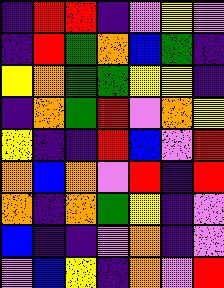[["indigo", "red", "red", "indigo", "violet", "yellow", "violet"], ["indigo", "red", "green", "orange", "blue", "green", "indigo"], ["yellow", "orange", "green", "green", "yellow", "yellow", "indigo"], ["indigo", "orange", "green", "red", "violet", "orange", "yellow"], ["yellow", "indigo", "indigo", "red", "blue", "violet", "red"], ["orange", "blue", "orange", "violet", "red", "indigo", "red"], ["orange", "indigo", "orange", "green", "yellow", "indigo", "violet"], ["blue", "indigo", "indigo", "violet", "orange", "indigo", "violet"], ["violet", "blue", "yellow", "indigo", "orange", "violet", "red"]]